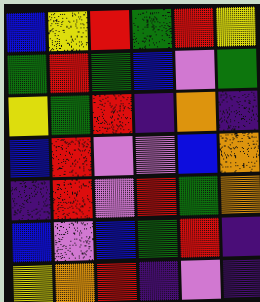[["blue", "yellow", "red", "green", "red", "yellow"], ["green", "red", "green", "blue", "violet", "green"], ["yellow", "green", "red", "indigo", "orange", "indigo"], ["blue", "red", "violet", "violet", "blue", "orange"], ["indigo", "red", "violet", "red", "green", "orange"], ["blue", "violet", "blue", "green", "red", "indigo"], ["yellow", "orange", "red", "indigo", "violet", "indigo"]]